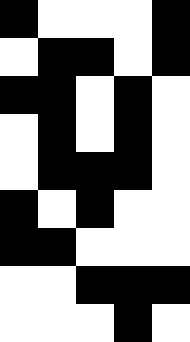[["black", "white", "white", "white", "black"], ["white", "black", "black", "white", "black"], ["black", "black", "white", "black", "white"], ["white", "black", "white", "black", "white"], ["white", "black", "black", "black", "white"], ["black", "white", "black", "white", "white"], ["black", "black", "white", "white", "white"], ["white", "white", "black", "black", "black"], ["white", "white", "white", "black", "white"]]